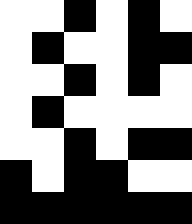[["white", "white", "black", "white", "black", "white"], ["white", "black", "white", "white", "black", "black"], ["white", "white", "black", "white", "black", "white"], ["white", "black", "white", "white", "white", "white"], ["white", "white", "black", "white", "black", "black"], ["black", "white", "black", "black", "white", "white"], ["black", "black", "black", "black", "black", "black"]]